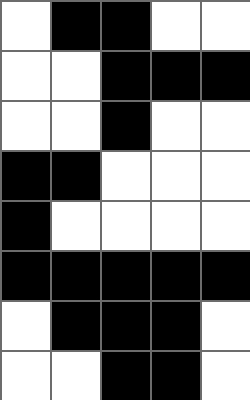[["white", "black", "black", "white", "white"], ["white", "white", "black", "black", "black"], ["white", "white", "black", "white", "white"], ["black", "black", "white", "white", "white"], ["black", "white", "white", "white", "white"], ["black", "black", "black", "black", "black"], ["white", "black", "black", "black", "white"], ["white", "white", "black", "black", "white"]]